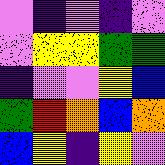[["violet", "indigo", "violet", "indigo", "violet"], ["violet", "yellow", "yellow", "green", "green"], ["indigo", "violet", "violet", "yellow", "blue"], ["green", "red", "orange", "blue", "orange"], ["blue", "yellow", "indigo", "yellow", "violet"]]